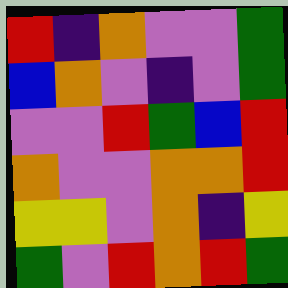[["red", "indigo", "orange", "violet", "violet", "green"], ["blue", "orange", "violet", "indigo", "violet", "green"], ["violet", "violet", "red", "green", "blue", "red"], ["orange", "violet", "violet", "orange", "orange", "red"], ["yellow", "yellow", "violet", "orange", "indigo", "yellow"], ["green", "violet", "red", "orange", "red", "green"]]